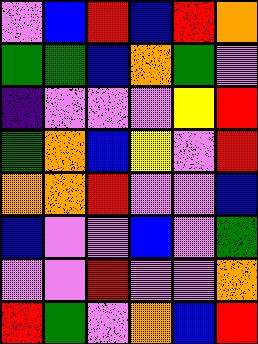[["violet", "blue", "red", "blue", "red", "orange"], ["green", "green", "blue", "orange", "green", "violet"], ["indigo", "violet", "violet", "violet", "yellow", "red"], ["green", "orange", "blue", "yellow", "violet", "red"], ["orange", "orange", "red", "violet", "violet", "blue"], ["blue", "violet", "violet", "blue", "violet", "green"], ["violet", "violet", "red", "violet", "violet", "orange"], ["red", "green", "violet", "orange", "blue", "red"]]